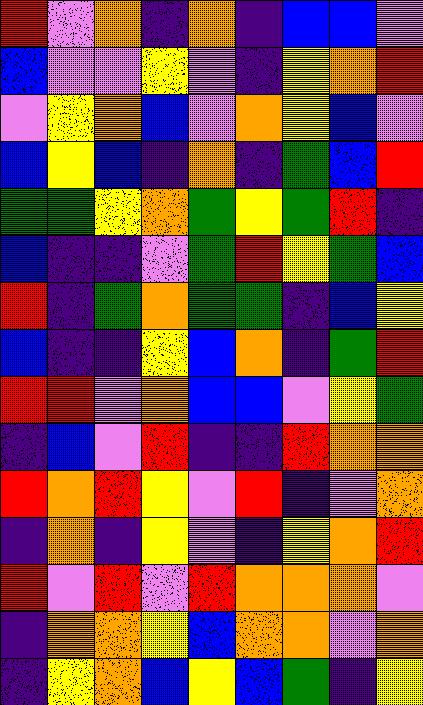[["red", "violet", "orange", "indigo", "orange", "indigo", "blue", "blue", "violet"], ["blue", "violet", "violet", "yellow", "violet", "indigo", "yellow", "orange", "red"], ["violet", "yellow", "orange", "blue", "violet", "orange", "yellow", "blue", "violet"], ["blue", "yellow", "blue", "indigo", "orange", "indigo", "green", "blue", "red"], ["green", "green", "yellow", "orange", "green", "yellow", "green", "red", "indigo"], ["blue", "indigo", "indigo", "violet", "green", "red", "yellow", "green", "blue"], ["red", "indigo", "green", "orange", "green", "green", "indigo", "blue", "yellow"], ["blue", "indigo", "indigo", "yellow", "blue", "orange", "indigo", "green", "red"], ["red", "red", "violet", "orange", "blue", "blue", "violet", "yellow", "green"], ["indigo", "blue", "violet", "red", "indigo", "indigo", "red", "orange", "orange"], ["red", "orange", "red", "yellow", "violet", "red", "indigo", "violet", "orange"], ["indigo", "orange", "indigo", "yellow", "violet", "indigo", "yellow", "orange", "red"], ["red", "violet", "red", "violet", "red", "orange", "orange", "orange", "violet"], ["indigo", "orange", "orange", "yellow", "blue", "orange", "orange", "violet", "orange"], ["indigo", "yellow", "orange", "blue", "yellow", "blue", "green", "indigo", "yellow"]]